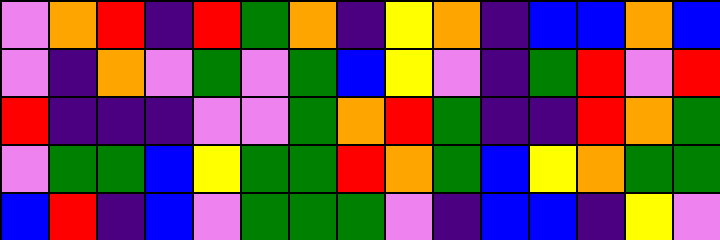[["violet", "orange", "red", "indigo", "red", "green", "orange", "indigo", "yellow", "orange", "indigo", "blue", "blue", "orange", "blue"], ["violet", "indigo", "orange", "violet", "green", "violet", "green", "blue", "yellow", "violet", "indigo", "green", "red", "violet", "red"], ["red", "indigo", "indigo", "indigo", "violet", "violet", "green", "orange", "red", "green", "indigo", "indigo", "red", "orange", "green"], ["violet", "green", "green", "blue", "yellow", "green", "green", "red", "orange", "green", "blue", "yellow", "orange", "green", "green"], ["blue", "red", "indigo", "blue", "violet", "green", "green", "green", "violet", "indigo", "blue", "blue", "indigo", "yellow", "violet"]]